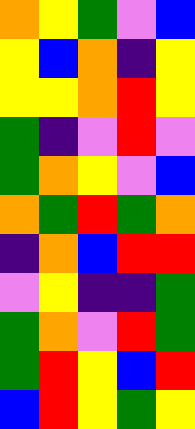[["orange", "yellow", "green", "violet", "blue"], ["yellow", "blue", "orange", "indigo", "yellow"], ["yellow", "yellow", "orange", "red", "yellow"], ["green", "indigo", "violet", "red", "violet"], ["green", "orange", "yellow", "violet", "blue"], ["orange", "green", "red", "green", "orange"], ["indigo", "orange", "blue", "red", "red"], ["violet", "yellow", "indigo", "indigo", "green"], ["green", "orange", "violet", "red", "green"], ["green", "red", "yellow", "blue", "red"], ["blue", "red", "yellow", "green", "yellow"]]